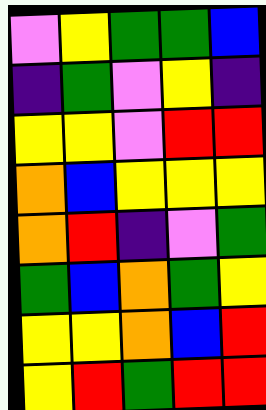[["violet", "yellow", "green", "green", "blue"], ["indigo", "green", "violet", "yellow", "indigo"], ["yellow", "yellow", "violet", "red", "red"], ["orange", "blue", "yellow", "yellow", "yellow"], ["orange", "red", "indigo", "violet", "green"], ["green", "blue", "orange", "green", "yellow"], ["yellow", "yellow", "orange", "blue", "red"], ["yellow", "red", "green", "red", "red"]]